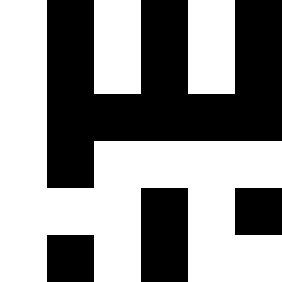[["white", "black", "white", "black", "white", "black"], ["white", "black", "white", "black", "white", "black"], ["white", "black", "black", "black", "black", "black"], ["white", "black", "white", "white", "white", "white"], ["white", "white", "white", "black", "white", "black"], ["white", "black", "white", "black", "white", "white"]]